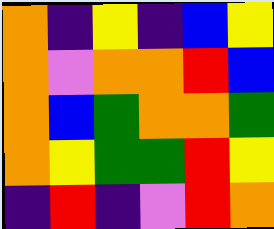[["orange", "indigo", "yellow", "indigo", "blue", "yellow"], ["orange", "violet", "orange", "orange", "red", "blue"], ["orange", "blue", "green", "orange", "orange", "green"], ["orange", "yellow", "green", "green", "red", "yellow"], ["indigo", "red", "indigo", "violet", "red", "orange"]]